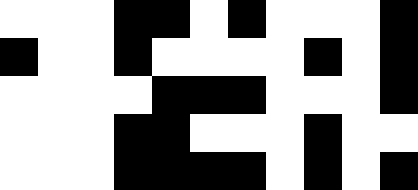[["white", "white", "white", "black", "black", "white", "black", "white", "white", "white", "black"], ["black", "white", "white", "black", "white", "white", "white", "white", "black", "white", "black"], ["white", "white", "white", "white", "black", "black", "black", "white", "white", "white", "black"], ["white", "white", "white", "black", "black", "white", "white", "white", "black", "white", "white"], ["white", "white", "white", "black", "black", "black", "black", "white", "black", "white", "black"]]